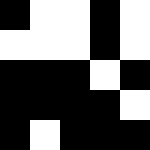[["black", "white", "white", "black", "white"], ["white", "white", "white", "black", "white"], ["black", "black", "black", "white", "black"], ["black", "black", "black", "black", "white"], ["black", "white", "black", "black", "black"]]